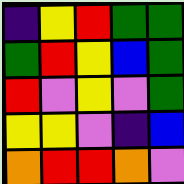[["indigo", "yellow", "red", "green", "green"], ["green", "red", "yellow", "blue", "green"], ["red", "violet", "yellow", "violet", "green"], ["yellow", "yellow", "violet", "indigo", "blue"], ["orange", "red", "red", "orange", "violet"]]